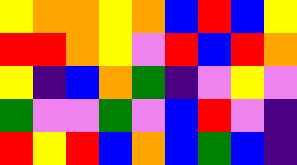[["yellow", "orange", "orange", "yellow", "orange", "blue", "red", "blue", "yellow"], ["red", "red", "orange", "yellow", "violet", "red", "blue", "red", "orange"], ["yellow", "indigo", "blue", "orange", "green", "indigo", "violet", "yellow", "violet"], ["green", "violet", "violet", "green", "violet", "blue", "red", "violet", "indigo"], ["red", "yellow", "red", "blue", "orange", "blue", "green", "blue", "indigo"]]